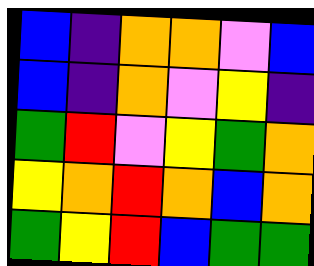[["blue", "indigo", "orange", "orange", "violet", "blue"], ["blue", "indigo", "orange", "violet", "yellow", "indigo"], ["green", "red", "violet", "yellow", "green", "orange"], ["yellow", "orange", "red", "orange", "blue", "orange"], ["green", "yellow", "red", "blue", "green", "green"]]